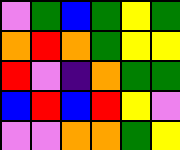[["violet", "green", "blue", "green", "yellow", "green"], ["orange", "red", "orange", "green", "yellow", "yellow"], ["red", "violet", "indigo", "orange", "green", "green"], ["blue", "red", "blue", "red", "yellow", "violet"], ["violet", "violet", "orange", "orange", "green", "yellow"]]